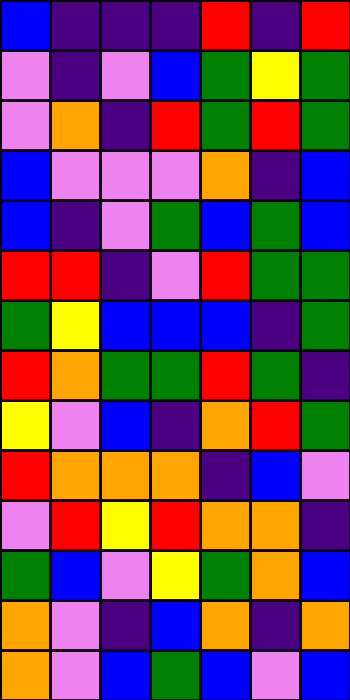[["blue", "indigo", "indigo", "indigo", "red", "indigo", "red"], ["violet", "indigo", "violet", "blue", "green", "yellow", "green"], ["violet", "orange", "indigo", "red", "green", "red", "green"], ["blue", "violet", "violet", "violet", "orange", "indigo", "blue"], ["blue", "indigo", "violet", "green", "blue", "green", "blue"], ["red", "red", "indigo", "violet", "red", "green", "green"], ["green", "yellow", "blue", "blue", "blue", "indigo", "green"], ["red", "orange", "green", "green", "red", "green", "indigo"], ["yellow", "violet", "blue", "indigo", "orange", "red", "green"], ["red", "orange", "orange", "orange", "indigo", "blue", "violet"], ["violet", "red", "yellow", "red", "orange", "orange", "indigo"], ["green", "blue", "violet", "yellow", "green", "orange", "blue"], ["orange", "violet", "indigo", "blue", "orange", "indigo", "orange"], ["orange", "violet", "blue", "green", "blue", "violet", "blue"]]